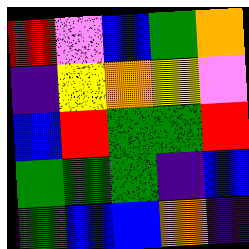[["red", "violet", "blue", "green", "orange"], ["indigo", "yellow", "orange", "yellow", "violet"], ["blue", "red", "green", "green", "red"], ["green", "green", "green", "indigo", "blue"], ["green", "blue", "blue", "orange", "indigo"]]